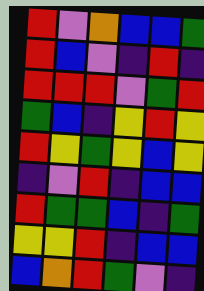[["red", "violet", "orange", "blue", "blue", "green"], ["red", "blue", "violet", "indigo", "red", "indigo"], ["red", "red", "red", "violet", "green", "red"], ["green", "blue", "indigo", "yellow", "red", "yellow"], ["red", "yellow", "green", "yellow", "blue", "yellow"], ["indigo", "violet", "red", "indigo", "blue", "blue"], ["red", "green", "green", "blue", "indigo", "green"], ["yellow", "yellow", "red", "indigo", "blue", "blue"], ["blue", "orange", "red", "green", "violet", "indigo"]]